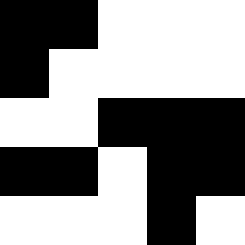[["black", "black", "white", "white", "white"], ["black", "white", "white", "white", "white"], ["white", "white", "black", "black", "black"], ["black", "black", "white", "black", "black"], ["white", "white", "white", "black", "white"]]